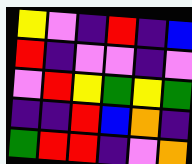[["yellow", "violet", "indigo", "red", "indigo", "blue"], ["red", "indigo", "violet", "violet", "indigo", "violet"], ["violet", "red", "yellow", "green", "yellow", "green"], ["indigo", "indigo", "red", "blue", "orange", "indigo"], ["green", "red", "red", "indigo", "violet", "orange"]]